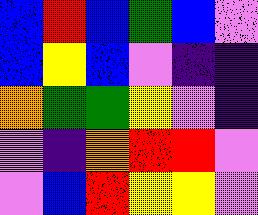[["blue", "red", "blue", "green", "blue", "violet"], ["blue", "yellow", "blue", "violet", "indigo", "indigo"], ["orange", "green", "green", "yellow", "violet", "indigo"], ["violet", "indigo", "orange", "red", "red", "violet"], ["violet", "blue", "red", "yellow", "yellow", "violet"]]